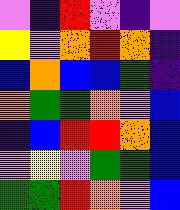[["violet", "indigo", "red", "violet", "indigo", "violet"], ["yellow", "violet", "orange", "red", "orange", "indigo"], ["blue", "orange", "blue", "blue", "green", "indigo"], ["orange", "green", "green", "orange", "violet", "blue"], ["indigo", "blue", "red", "red", "orange", "blue"], ["violet", "yellow", "violet", "green", "green", "blue"], ["green", "green", "red", "orange", "violet", "blue"]]